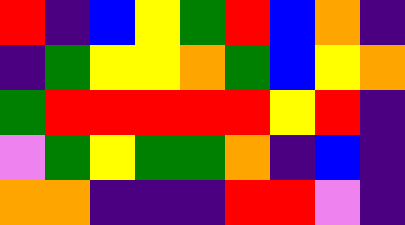[["red", "indigo", "blue", "yellow", "green", "red", "blue", "orange", "indigo"], ["indigo", "green", "yellow", "yellow", "orange", "green", "blue", "yellow", "orange"], ["green", "red", "red", "red", "red", "red", "yellow", "red", "indigo"], ["violet", "green", "yellow", "green", "green", "orange", "indigo", "blue", "indigo"], ["orange", "orange", "indigo", "indigo", "indigo", "red", "red", "violet", "indigo"]]